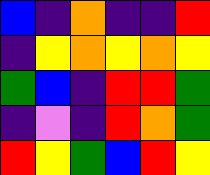[["blue", "indigo", "orange", "indigo", "indigo", "red"], ["indigo", "yellow", "orange", "yellow", "orange", "yellow"], ["green", "blue", "indigo", "red", "red", "green"], ["indigo", "violet", "indigo", "red", "orange", "green"], ["red", "yellow", "green", "blue", "red", "yellow"]]